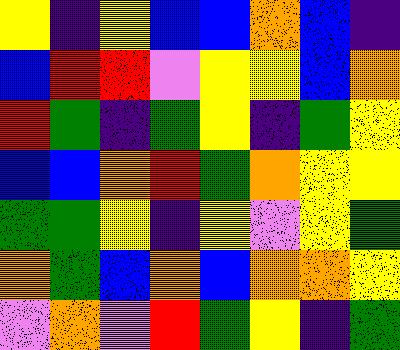[["yellow", "indigo", "yellow", "blue", "blue", "orange", "blue", "indigo"], ["blue", "red", "red", "violet", "yellow", "yellow", "blue", "orange"], ["red", "green", "indigo", "green", "yellow", "indigo", "green", "yellow"], ["blue", "blue", "orange", "red", "green", "orange", "yellow", "yellow"], ["green", "green", "yellow", "indigo", "yellow", "violet", "yellow", "green"], ["orange", "green", "blue", "orange", "blue", "orange", "orange", "yellow"], ["violet", "orange", "violet", "red", "green", "yellow", "indigo", "green"]]